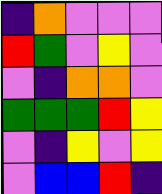[["indigo", "orange", "violet", "violet", "violet"], ["red", "green", "violet", "yellow", "violet"], ["violet", "indigo", "orange", "orange", "violet"], ["green", "green", "green", "red", "yellow"], ["violet", "indigo", "yellow", "violet", "yellow"], ["violet", "blue", "blue", "red", "indigo"]]